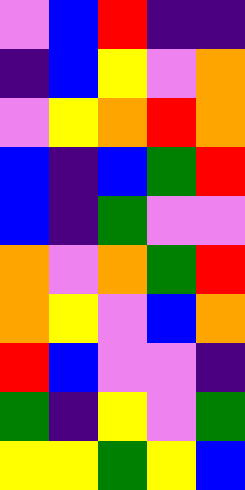[["violet", "blue", "red", "indigo", "indigo"], ["indigo", "blue", "yellow", "violet", "orange"], ["violet", "yellow", "orange", "red", "orange"], ["blue", "indigo", "blue", "green", "red"], ["blue", "indigo", "green", "violet", "violet"], ["orange", "violet", "orange", "green", "red"], ["orange", "yellow", "violet", "blue", "orange"], ["red", "blue", "violet", "violet", "indigo"], ["green", "indigo", "yellow", "violet", "green"], ["yellow", "yellow", "green", "yellow", "blue"]]